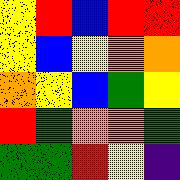[["yellow", "red", "blue", "red", "red"], ["yellow", "blue", "yellow", "orange", "orange"], ["orange", "yellow", "blue", "green", "yellow"], ["red", "green", "orange", "orange", "green"], ["green", "green", "red", "yellow", "indigo"]]